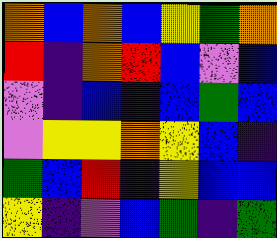[["orange", "blue", "orange", "blue", "yellow", "green", "orange"], ["red", "indigo", "orange", "red", "blue", "violet", "blue"], ["violet", "indigo", "blue", "indigo", "blue", "green", "blue"], ["violet", "yellow", "yellow", "orange", "yellow", "blue", "indigo"], ["green", "blue", "red", "indigo", "yellow", "blue", "blue"], ["yellow", "indigo", "violet", "blue", "green", "indigo", "green"]]